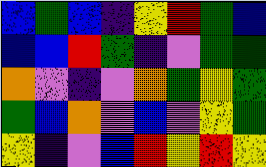[["blue", "green", "blue", "indigo", "yellow", "red", "green", "blue"], ["blue", "blue", "red", "green", "indigo", "violet", "green", "green"], ["orange", "violet", "indigo", "violet", "orange", "green", "yellow", "green"], ["green", "blue", "orange", "violet", "blue", "violet", "yellow", "green"], ["yellow", "indigo", "violet", "blue", "red", "yellow", "red", "yellow"]]